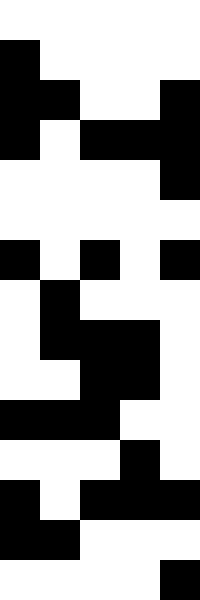[["white", "white", "white", "white", "white"], ["black", "white", "white", "white", "white"], ["black", "black", "white", "white", "black"], ["black", "white", "black", "black", "black"], ["white", "white", "white", "white", "black"], ["white", "white", "white", "white", "white"], ["black", "white", "black", "white", "black"], ["white", "black", "white", "white", "white"], ["white", "black", "black", "black", "white"], ["white", "white", "black", "black", "white"], ["black", "black", "black", "white", "white"], ["white", "white", "white", "black", "white"], ["black", "white", "black", "black", "black"], ["black", "black", "white", "white", "white"], ["white", "white", "white", "white", "black"]]